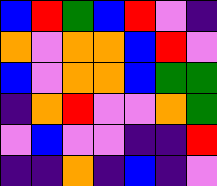[["blue", "red", "green", "blue", "red", "violet", "indigo"], ["orange", "violet", "orange", "orange", "blue", "red", "violet"], ["blue", "violet", "orange", "orange", "blue", "green", "green"], ["indigo", "orange", "red", "violet", "violet", "orange", "green"], ["violet", "blue", "violet", "violet", "indigo", "indigo", "red"], ["indigo", "indigo", "orange", "indigo", "blue", "indigo", "violet"]]